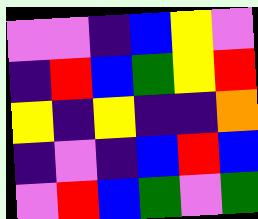[["violet", "violet", "indigo", "blue", "yellow", "violet"], ["indigo", "red", "blue", "green", "yellow", "red"], ["yellow", "indigo", "yellow", "indigo", "indigo", "orange"], ["indigo", "violet", "indigo", "blue", "red", "blue"], ["violet", "red", "blue", "green", "violet", "green"]]